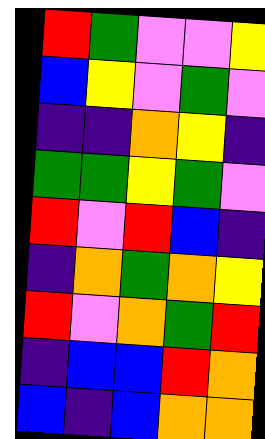[["red", "green", "violet", "violet", "yellow"], ["blue", "yellow", "violet", "green", "violet"], ["indigo", "indigo", "orange", "yellow", "indigo"], ["green", "green", "yellow", "green", "violet"], ["red", "violet", "red", "blue", "indigo"], ["indigo", "orange", "green", "orange", "yellow"], ["red", "violet", "orange", "green", "red"], ["indigo", "blue", "blue", "red", "orange"], ["blue", "indigo", "blue", "orange", "orange"]]